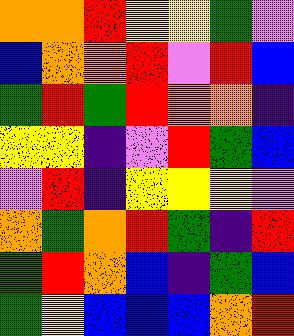[["orange", "orange", "red", "yellow", "yellow", "green", "violet"], ["blue", "orange", "orange", "red", "violet", "red", "blue"], ["green", "red", "green", "red", "orange", "orange", "indigo"], ["yellow", "yellow", "indigo", "violet", "red", "green", "blue"], ["violet", "red", "indigo", "yellow", "yellow", "yellow", "violet"], ["orange", "green", "orange", "red", "green", "indigo", "red"], ["green", "red", "orange", "blue", "indigo", "green", "blue"], ["green", "yellow", "blue", "blue", "blue", "orange", "red"]]